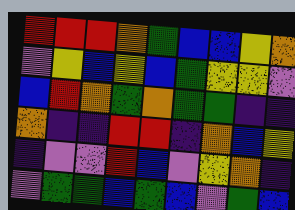[["red", "red", "red", "orange", "green", "blue", "blue", "yellow", "orange"], ["violet", "yellow", "blue", "yellow", "blue", "green", "yellow", "yellow", "violet"], ["blue", "red", "orange", "green", "orange", "green", "green", "indigo", "indigo"], ["orange", "indigo", "indigo", "red", "red", "indigo", "orange", "blue", "yellow"], ["indigo", "violet", "violet", "red", "blue", "violet", "yellow", "orange", "indigo"], ["violet", "green", "green", "blue", "green", "blue", "violet", "green", "blue"]]